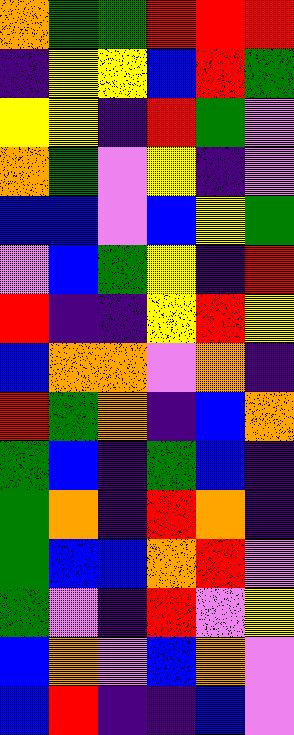[["orange", "green", "green", "red", "red", "red"], ["indigo", "yellow", "yellow", "blue", "red", "green"], ["yellow", "yellow", "indigo", "red", "green", "violet"], ["orange", "green", "violet", "yellow", "indigo", "violet"], ["blue", "blue", "violet", "blue", "yellow", "green"], ["violet", "blue", "green", "yellow", "indigo", "red"], ["red", "indigo", "indigo", "yellow", "red", "yellow"], ["blue", "orange", "orange", "violet", "orange", "indigo"], ["red", "green", "orange", "indigo", "blue", "orange"], ["green", "blue", "indigo", "green", "blue", "indigo"], ["green", "orange", "indigo", "red", "orange", "indigo"], ["green", "blue", "blue", "orange", "red", "violet"], ["green", "violet", "indigo", "red", "violet", "yellow"], ["blue", "orange", "violet", "blue", "orange", "violet"], ["blue", "red", "indigo", "indigo", "blue", "violet"]]